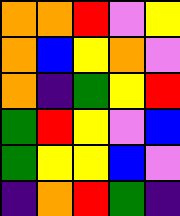[["orange", "orange", "red", "violet", "yellow"], ["orange", "blue", "yellow", "orange", "violet"], ["orange", "indigo", "green", "yellow", "red"], ["green", "red", "yellow", "violet", "blue"], ["green", "yellow", "yellow", "blue", "violet"], ["indigo", "orange", "red", "green", "indigo"]]